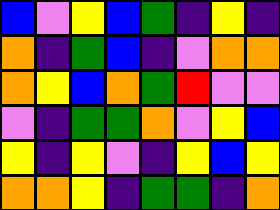[["blue", "violet", "yellow", "blue", "green", "indigo", "yellow", "indigo"], ["orange", "indigo", "green", "blue", "indigo", "violet", "orange", "orange"], ["orange", "yellow", "blue", "orange", "green", "red", "violet", "violet"], ["violet", "indigo", "green", "green", "orange", "violet", "yellow", "blue"], ["yellow", "indigo", "yellow", "violet", "indigo", "yellow", "blue", "yellow"], ["orange", "orange", "yellow", "indigo", "green", "green", "indigo", "orange"]]